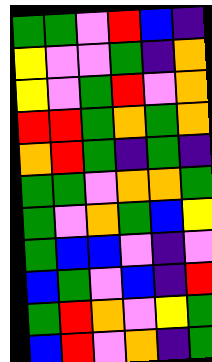[["green", "green", "violet", "red", "blue", "indigo"], ["yellow", "violet", "violet", "green", "indigo", "orange"], ["yellow", "violet", "green", "red", "violet", "orange"], ["red", "red", "green", "orange", "green", "orange"], ["orange", "red", "green", "indigo", "green", "indigo"], ["green", "green", "violet", "orange", "orange", "green"], ["green", "violet", "orange", "green", "blue", "yellow"], ["green", "blue", "blue", "violet", "indigo", "violet"], ["blue", "green", "violet", "blue", "indigo", "red"], ["green", "red", "orange", "violet", "yellow", "green"], ["blue", "red", "violet", "orange", "indigo", "green"]]